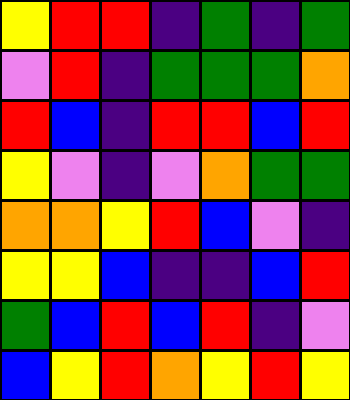[["yellow", "red", "red", "indigo", "green", "indigo", "green"], ["violet", "red", "indigo", "green", "green", "green", "orange"], ["red", "blue", "indigo", "red", "red", "blue", "red"], ["yellow", "violet", "indigo", "violet", "orange", "green", "green"], ["orange", "orange", "yellow", "red", "blue", "violet", "indigo"], ["yellow", "yellow", "blue", "indigo", "indigo", "blue", "red"], ["green", "blue", "red", "blue", "red", "indigo", "violet"], ["blue", "yellow", "red", "orange", "yellow", "red", "yellow"]]